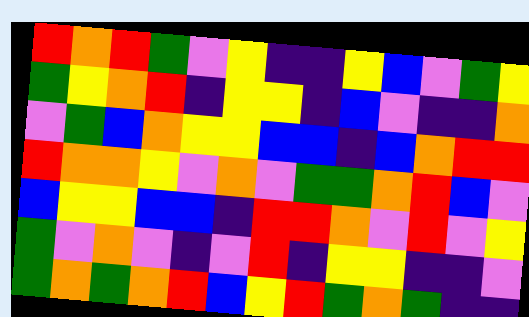[["red", "orange", "red", "green", "violet", "yellow", "indigo", "indigo", "yellow", "blue", "violet", "green", "yellow"], ["green", "yellow", "orange", "red", "indigo", "yellow", "yellow", "indigo", "blue", "violet", "indigo", "indigo", "orange"], ["violet", "green", "blue", "orange", "yellow", "yellow", "blue", "blue", "indigo", "blue", "orange", "red", "red"], ["red", "orange", "orange", "yellow", "violet", "orange", "violet", "green", "green", "orange", "red", "blue", "violet"], ["blue", "yellow", "yellow", "blue", "blue", "indigo", "red", "red", "orange", "violet", "red", "violet", "yellow"], ["green", "violet", "orange", "violet", "indigo", "violet", "red", "indigo", "yellow", "yellow", "indigo", "indigo", "violet"], ["green", "orange", "green", "orange", "red", "blue", "yellow", "red", "green", "orange", "green", "indigo", "indigo"]]